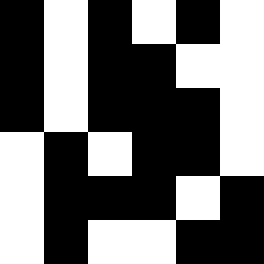[["black", "white", "black", "white", "black", "white"], ["black", "white", "black", "black", "white", "white"], ["black", "white", "black", "black", "black", "white"], ["white", "black", "white", "black", "black", "white"], ["white", "black", "black", "black", "white", "black"], ["white", "black", "white", "white", "black", "black"]]